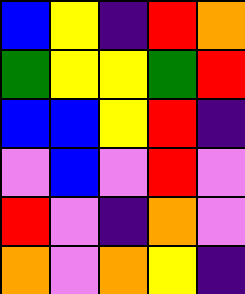[["blue", "yellow", "indigo", "red", "orange"], ["green", "yellow", "yellow", "green", "red"], ["blue", "blue", "yellow", "red", "indigo"], ["violet", "blue", "violet", "red", "violet"], ["red", "violet", "indigo", "orange", "violet"], ["orange", "violet", "orange", "yellow", "indigo"]]